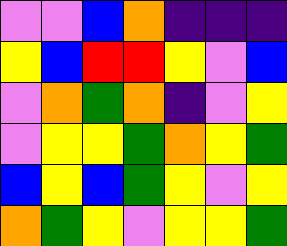[["violet", "violet", "blue", "orange", "indigo", "indigo", "indigo"], ["yellow", "blue", "red", "red", "yellow", "violet", "blue"], ["violet", "orange", "green", "orange", "indigo", "violet", "yellow"], ["violet", "yellow", "yellow", "green", "orange", "yellow", "green"], ["blue", "yellow", "blue", "green", "yellow", "violet", "yellow"], ["orange", "green", "yellow", "violet", "yellow", "yellow", "green"]]